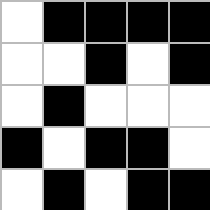[["white", "black", "black", "black", "black"], ["white", "white", "black", "white", "black"], ["white", "black", "white", "white", "white"], ["black", "white", "black", "black", "white"], ["white", "black", "white", "black", "black"]]